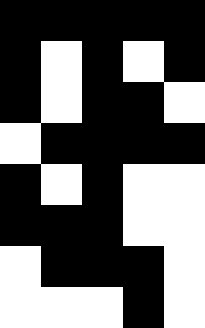[["black", "black", "black", "black", "black"], ["black", "white", "black", "white", "black"], ["black", "white", "black", "black", "white"], ["white", "black", "black", "black", "black"], ["black", "white", "black", "white", "white"], ["black", "black", "black", "white", "white"], ["white", "black", "black", "black", "white"], ["white", "white", "white", "black", "white"]]